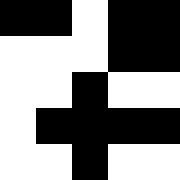[["black", "black", "white", "black", "black"], ["white", "white", "white", "black", "black"], ["white", "white", "black", "white", "white"], ["white", "black", "black", "black", "black"], ["white", "white", "black", "white", "white"]]